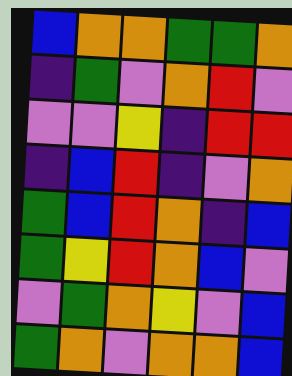[["blue", "orange", "orange", "green", "green", "orange"], ["indigo", "green", "violet", "orange", "red", "violet"], ["violet", "violet", "yellow", "indigo", "red", "red"], ["indigo", "blue", "red", "indigo", "violet", "orange"], ["green", "blue", "red", "orange", "indigo", "blue"], ["green", "yellow", "red", "orange", "blue", "violet"], ["violet", "green", "orange", "yellow", "violet", "blue"], ["green", "orange", "violet", "orange", "orange", "blue"]]